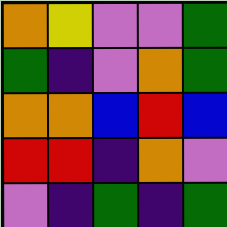[["orange", "yellow", "violet", "violet", "green"], ["green", "indigo", "violet", "orange", "green"], ["orange", "orange", "blue", "red", "blue"], ["red", "red", "indigo", "orange", "violet"], ["violet", "indigo", "green", "indigo", "green"]]